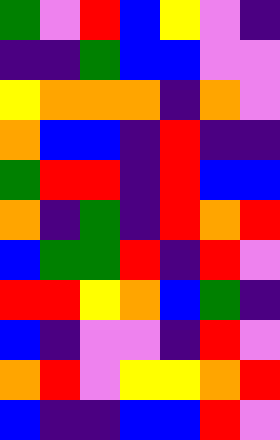[["green", "violet", "red", "blue", "yellow", "violet", "indigo"], ["indigo", "indigo", "green", "blue", "blue", "violet", "violet"], ["yellow", "orange", "orange", "orange", "indigo", "orange", "violet"], ["orange", "blue", "blue", "indigo", "red", "indigo", "indigo"], ["green", "red", "red", "indigo", "red", "blue", "blue"], ["orange", "indigo", "green", "indigo", "red", "orange", "red"], ["blue", "green", "green", "red", "indigo", "red", "violet"], ["red", "red", "yellow", "orange", "blue", "green", "indigo"], ["blue", "indigo", "violet", "violet", "indigo", "red", "violet"], ["orange", "red", "violet", "yellow", "yellow", "orange", "red"], ["blue", "indigo", "indigo", "blue", "blue", "red", "violet"]]